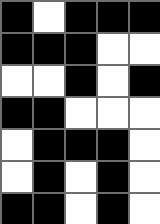[["black", "white", "black", "black", "black"], ["black", "black", "black", "white", "white"], ["white", "white", "black", "white", "black"], ["black", "black", "white", "white", "white"], ["white", "black", "black", "black", "white"], ["white", "black", "white", "black", "white"], ["black", "black", "white", "black", "white"]]